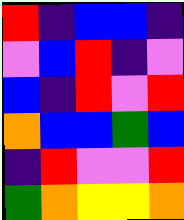[["red", "indigo", "blue", "blue", "indigo"], ["violet", "blue", "red", "indigo", "violet"], ["blue", "indigo", "red", "violet", "red"], ["orange", "blue", "blue", "green", "blue"], ["indigo", "red", "violet", "violet", "red"], ["green", "orange", "yellow", "yellow", "orange"]]